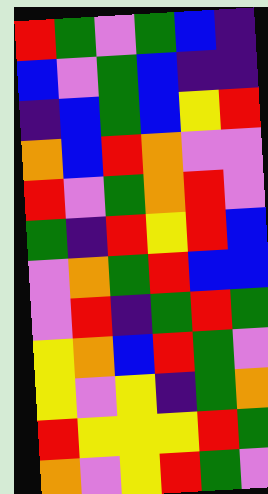[["red", "green", "violet", "green", "blue", "indigo"], ["blue", "violet", "green", "blue", "indigo", "indigo"], ["indigo", "blue", "green", "blue", "yellow", "red"], ["orange", "blue", "red", "orange", "violet", "violet"], ["red", "violet", "green", "orange", "red", "violet"], ["green", "indigo", "red", "yellow", "red", "blue"], ["violet", "orange", "green", "red", "blue", "blue"], ["violet", "red", "indigo", "green", "red", "green"], ["yellow", "orange", "blue", "red", "green", "violet"], ["yellow", "violet", "yellow", "indigo", "green", "orange"], ["red", "yellow", "yellow", "yellow", "red", "green"], ["orange", "violet", "yellow", "red", "green", "violet"]]